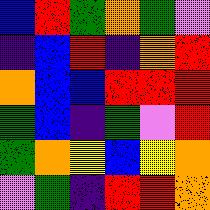[["blue", "red", "green", "orange", "green", "violet"], ["indigo", "blue", "red", "indigo", "orange", "red"], ["orange", "blue", "blue", "red", "red", "red"], ["green", "blue", "indigo", "green", "violet", "red"], ["green", "orange", "yellow", "blue", "yellow", "orange"], ["violet", "green", "indigo", "red", "red", "orange"]]